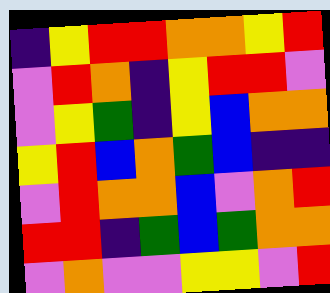[["indigo", "yellow", "red", "red", "orange", "orange", "yellow", "red"], ["violet", "red", "orange", "indigo", "yellow", "red", "red", "violet"], ["violet", "yellow", "green", "indigo", "yellow", "blue", "orange", "orange"], ["yellow", "red", "blue", "orange", "green", "blue", "indigo", "indigo"], ["violet", "red", "orange", "orange", "blue", "violet", "orange", "red"], ["red", "red", "indigo", "green", "blue", "green", "orange", "orange"], ["violet", "orange", "violet", "violet", "yellow", "yellow", "violet", "red"]]